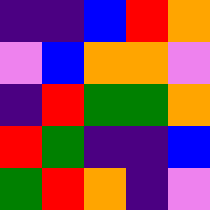[["indigo", "indigo", "blue", "red", "orange"], ["violet", "blue", "orange", "orange", "violet"], ["indigo", "red", "green", "green", "orange"], ["red", "green", "indigo", "indigo", "blue"], ["green", "red", "orange", "indigo", "violet"]]